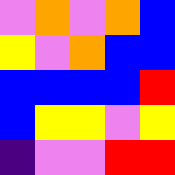[["violet", "orange", "violet", "orange", "blue"], ["yellow", "violet", "orange", "blue", "blue"], ["blue", "blue", "blue", "blue", "red"], ["blue", "yellow", "yellow", "violet", "yellow"], ["indigo", "violet", "violet", "red", "red"]]